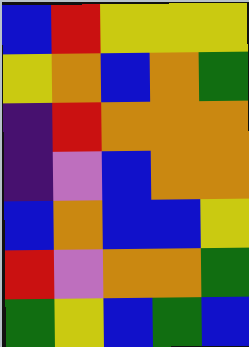[["blue", "red", "yellow", "yellow", "yellow"], ["yellow", "orange", "blue", "orange", "green"], ["indigo", "red", "orange", "orange", "orange"], ["indigo", "violet", "blue", "orange", "orange"], ["blue", "orange", "blue", "blue", "yellow"], ["red", "violet", "orange", "orange", "green"], ["green", "yellow", "blue", "green", "blue"]]